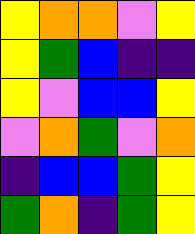[["yellow", "orange", "orange", "violet", "yellow"], ["yellow", "green", "blue", "indigo", "indigo"], ["yellow", "violet", "blue", "blue", "yellow"], ["violet", "orange", "green", "violet", "orange"], ["indigo", "blue", "blue", "green", "yellow"], ["green", "orange", "indigo", "green", "yellow"]]